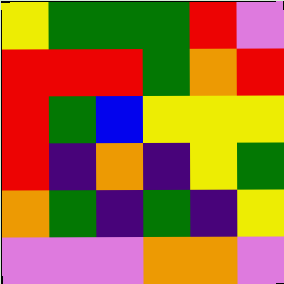[["yellow", "green", "green", "green", "red", "violet"], ["red", "red", "red", "green", "orange", "red"], ["red", "green", "blue", "yellow", "yellow", "yellow"], ["red", "indigo", "orange", "indigo", "yellow", "green"], ["orange", "green", "indigo", "green", "indigo", "yellow"], ["violet", "violet", "violet", "orange", "orange", "violet"]]